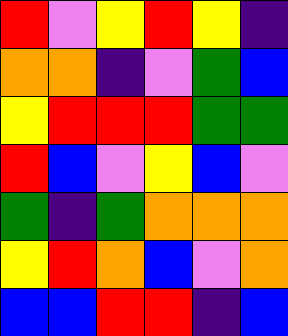[["red", "violet", "yellow", "red", "yellow", "indigo"], ["orange", "orange", "indigo", "violet", "green", "blue"], ["yellow", "red", "red", "red", "green", "green"], ["red", "blue", "violet", "yellow", "blue", "violet"], ["green", "indigo", "green", "orange", "orange", "orange"], ["yellow", "red", "orange", "blue", "violet", "orange"], ["blue", "blue", "red", "red", "indigo", "blue"]]